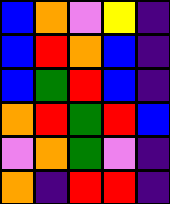[["blue", "orange", "violet", "yellow", "indigo"], ["blue", "red", "orange", "blue", "indigo"], ["blue", "green", "red", "blue", "indigo"], ["orange", "red", "green", "red", "blue"], ["violet", "orange", "green", "violet", "indigo"], ["orange", "indigo", "red", "red", "indigo"]]